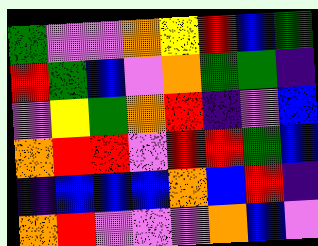[["green", "violet", "violet", "orange", "yellow", "red", "blue", "green"], ["red", "green", "blue", "violet", "orange", "green", "green", "indigo"], ["violet", "yellow", "green", "orange", "red", "indigo", "violet", "blue"], ["orange", "red", "red", "violet", "red", "red", "green", "blue"], ["indigo", "blue", "blue", "blue", "orange", "blue", "red", "indigo"], ["orange", "red", "violet", "violet", "violet", "orange", "blue", "violet"]]